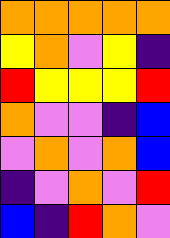[["orange", "orange", "orange", "orange", "orange"], ["yellow", "orange", "violet", "yellow", "indigo"], ["red", "yellow", "yellow", "yellow", "red"], ["orange", "violet", "violet", "indigo", "blue"], ["violet", "orange", "violet", "orange", "blue"], ["indigo", "violet", "orange", "violet", "red"], ["blue", "indigo", "red", "orange", "violet"]]